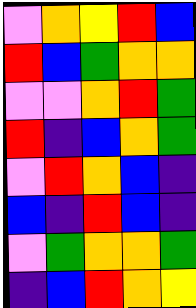[["violet", "orange", "yellow", "red", "blue"], ["red", "blue", "green", "orange", "orange"], ["violet", "violet", "orange", "red", "green"], ["red", "indigo", "blue", "orange", "green"], ["violet", "red", "orange", "blue", "indigo"], ["blue", "indigo", "red", "blue", "indigo"], ["violet", "green", "orange", "orange", "green"], ["indigo", "blue", "red", "orange", "yellow"]]